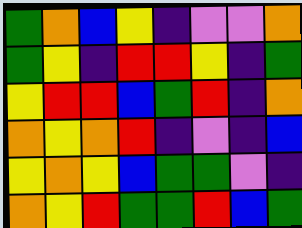[["green", "orange", "blue", "yellow", "indigo", "violet", "violet", "orange"], ["green", "yellow", "indigo", "red", "red", "yellow", "indigo", "green"], ["yellow", "red", "red", "blue", "green", "red", "indigo", "orange"], ["orange", "yellow", "orange", "red", "indigo", "violet", "indigo", "blue"], ["yellow", "orange", "yellow", "blue", "green", "green", "violet", "indigo"], ["orange", "yellow", "red", "green", "green", "red", "blue", "green"]]